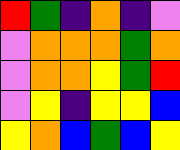[["red", "green", "indigo", "orange", "indigo", "violet"], ["violet", "orange", "orange", "orange", "green", "orange"], ["violet", "orange", "orange", "yellow", "green", "red"], ["violet", "yellow", "indigo", "yellow", "yellow", "blue"], ["yellow", "orange", "blue", "green", "blue", "yellow"]]